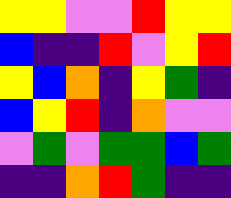[["yellow", "yellow", "violet", "violet", "red", "yellow", "yellow"], ["blue", "indigo", "indigo", "red", "violet", "yellow", "red"], ["yellow", "blue", "orange", "indigo", "yellow", "green", "indigo"], ["blue", "yellow", "red", "indigo", "orange", "violet", "violet"], ["violet", "green", "violet", "green", "green", "blue", "green"], ["indigo", "indigo", "orange", "red", "green", "indigo", "indigo"]]